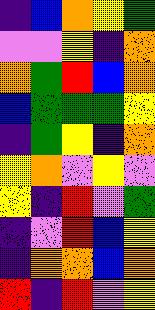[["indigo", "blue", "orange", "yellow", "green"], ["violet", "violet", "yellow", "indigo", "orange"], ["orange", "green", "red", "blue", "orange"], ["blue", "green", "green", "green", "yellow"], ["indigo", "green", "yellow", "indigo", "orange"], ["yellow", "orange", "violet", "yellow", "violet"], ["yellow", "indigo", "red", "violet", "green"], ["indigo", "violet", "red", "blue", "yellow"], ["indigo", "orange", "orange", "blue", "orange"], ["red", "indigo", "red", "violet", "yellow"]]